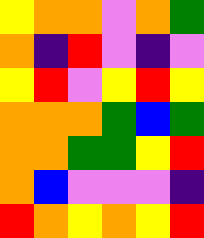[["yellow", "orange", "orange", "violet", "orange", "green"], ["orange", "indigo", "red", "violet", "indigo", "violet"], ["yellow", "red", "violet", "yellow", "red", "yellow"], ["orange", "orange", "orange", "green", "blue", "green"], ["orange", "orange", "green", "green", "yellow", "red"], ["orange", "blue", "violet", "violet", "violet", "indigo"], ["red", "orange", "yellow", "orange", "yellow", "red"]]